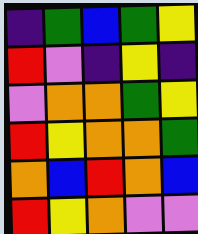[["indigo", "green", "blue", "green", "yellow"], ["red", "violet", "indigo", "yellow", "indigo"], ["violet", "orange", "orange", "green", "yellow"], ["red", "yellow", "orange", "orange", "green"], ["orange", "blue", "red", "orange", "blue"], ["red", "yellow", "orange", "violet", "violet"]]